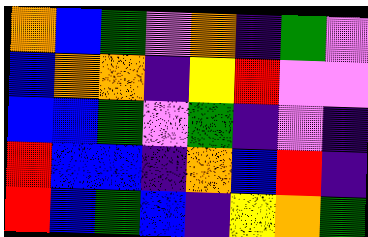[["orange", "blue", "green", "violet", "orange", "indigo", "green", "violet"], ["blue", "orange", "orange", "indigo", "yellow", "red", "violet", "violet"], ["blue", "blue", "green", "violet", "green", "indigo", "violet", "indigo"], ["red", "blue", "blue", "indigo", "orange", "blue", "red", "indigo"], ["red", "blue", "green", "blue", "indigo", "yellow", "orange", "green"]]